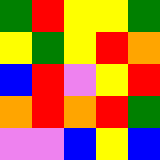[["green", "red", "yellow", "yellow", "green"], ["yellow", "green", "yellow", "red", "orange"], ["blue", "red", "violet", "yellow", "red"], ["orange", "red", "orange", "red", "green"], ["violet", "violet", "blue", "yellow", "blue"]]